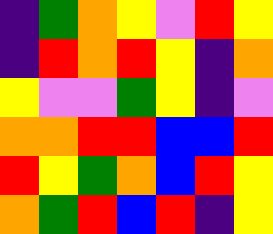[["indigo", "green", "orange", "yellow", "violet", "red", "yellow"], ["indigo", "red", "orange", "red", "yellow", "indigo", "orange"], ["yellow", "violet", "violet", "green", "yellow", "indigo", "violet"], ["orange", "orange", "red", "red", "blue", "blue", "red"], ["red", "yellow", "green", "orange", "blue", "red", "yellow"], ["orange", "green", "red", "blue", "red", "indigo", "yellow"]]